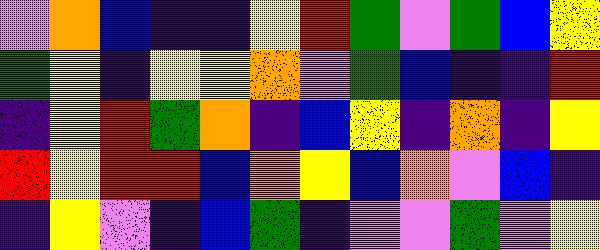[["violet", "orange", "blue", "indigo", "indigo", "yellow", "red", "green", "violet", "green", "blue", "yellow"], ["green", "yellow", "indigo", "yellow", "yellow", "orange", "violet", "green", "blue", "indigo", "indigo", "red"], ["indigo", "yellow", "red", "green", "orange", "indigo", "blue", "yellow", "indigo", "orange", "indigo", "yellow"], ["red", "yellow", "red", "red", "blue", "orange", "yellow", "blue", "orange", "violet", "blue", "indigo"], ["indigo", "yellow", "violet", "indigo", "blue", "green", "indigo", "violet", "violet", "green", "violet", "yellow"]]